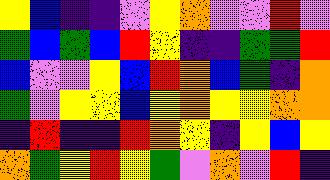[["yellow", "blue", "indigo", "indigo", "violet", "yellow", "orange", "violet", "violet", "red", "violet"], ["green", "blue", "green", "blue", "red", "yellow", "indigo", "indigo", "green", "green", "red"], ["blue", "violet", "violet", "yellow", "blue", "red", "orange", "blue", "green", "indigo", "orange"], ["green", "violet", "yellow", "yellow", "blue", "yellow", "orange", "yellow", "yellow", "orange", "orange"], ["indigo", "red", "indigo", "indigo", "red", "orange", "yellow", "indigo", "yellow", "blue", "yellow"], ["orange", "green", "yellow", "red", "yellow", "green", "violet", "orange", "violet", "red", "indigo"]]